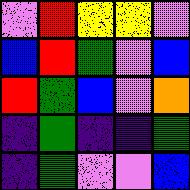[["violet", "red", "yellow", "yellow", "violet"], ["blue", "red", "green", "violet", "blue"], ["red", "green", "blue", "violet", "orange"], ["indigo", "green", "indigo", "indigo", "green"], ["indigo", "green", "violet", "violet", "blue"]]